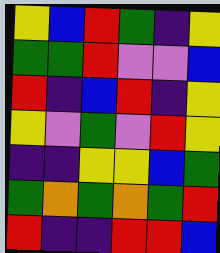[["yellow", "blue", "red", "green", "indigo", "yellow"], ["green", "green", "red", "violet", "violet", "blue"], ["red", "indigo", "blue", "red", "indigo", "yellow"], ["yellow", "violet", "green", "violet", "red", "yellow"], ["indigo", "indigo", "yellow", "yellow", "blue", "green"], ["green", "orange", "green", "orange", "green", "red"], ["red", "indigo", "indigo", "red", "red", "blue"]]